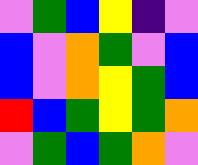[["violet", "green", "blue", "yellow", "indigo", "violet"], ["blue", "violet", "orange", "green", "violet", "blue"], ["blue", "violet", "orange", "yellow", "green", "blue"], ["red", "blue", "green", "yellow", "green", "orange"], ["violet", "green", "blue", "green", "orange", "violet"]]